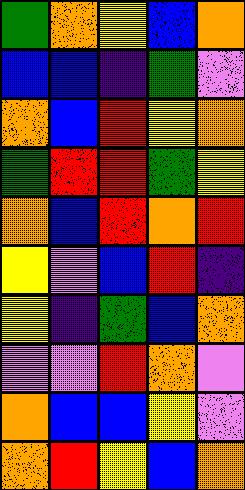[["green", "orange", "yellow", "blue", "orange"], ["blue", "blue", "indigo", "green", "violet"], ["orange", "blue", "red", "yellow", "orange"], ["green", "red", "red", "green", "yellow"], ["orange", "blue", "red", "orange", "red"], ["yellow", "violet", "blue", "red", "indigo"], ["yellow", "indigo", "green", "blue", "orange"], ["violet", "violet", "red", "orange", "violet"], ["orange", "blue", "blue", "yellow", "violet"], ["orange", "red", "yellow", "blue", "orange"]]